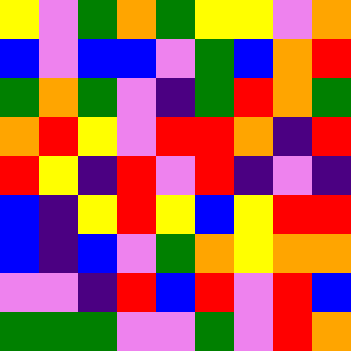[["yellow", "violet", "green", "orange", "green", "yellow", "yellow", "violet", "orange"], ["blue", "violet", "blue", "blue", "violet", "green", "blue", "orange", "red"], ["green", "orange", "green", "violet", "indigo", "green", "red", "orange", "green"], ["orange", "red", "yellow", "violet", "red", "red", "orange", "indigo", "red"], ["red", "yellow", "indigo", "red", "violet", "red", "indigo", "violet", "indigo"], ["blue", "indigo", "yellow", "red", "yellow", "blue", "yellow", "red", "red"], ["blue", "indigo", "blue", "violet", "green", "orange", "yellow", "orange", "orange"], ["violet", "violet", "indigo", "red", "blue", "red", "violet", "red", "blue"], ["green", "green", "green", "violet", "violet", "green", "violet", "red", "orange"]]